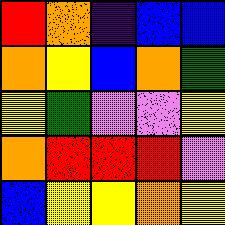[["red", "orange", "indigo", "blue", "blue"], ["orange", "yellow", "blue", "orange", "green"], ["yellow", "green", "violet", "violet", "yellow"], ["orange", "red", "red", "red", "violet"], ["blue", "yellow", "yellow", "orange", "yellow"]]